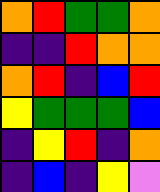[["orange", "red", "green", "green", "orange"], ["indigo", "indigo", "red", "orange", "orange"], ["orange", "red", "indigo", "blue", "red"], ["yellow", "green", "green", "green", "blue"], ["indigo", "yellow", "red", "indigo", "orange"], ["indigo", "blue", "indigo", "yellow", "violet"]]